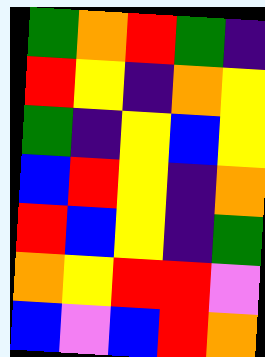[["green", "orange", "red", "green", "indigo"], ["red", "yellow", "indigo", "orange", "yellow"], ["green", "indigo", "yellow", "blue", "yellow"], ["blue", "red", "yellow", "indigo", "orange"], ["red", "blue", "yellow", "indigo", "green"], ["orange", "yellow", "red", "red", "violet"], ["blue", "violet", "blue", "red", "orange"]]